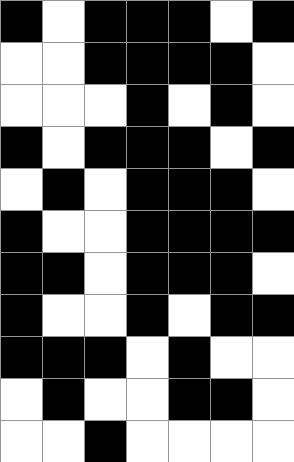[["black", "white", "black", "black", "black", "white", "black"], ["white", "white", "black", "black", "black", "black", "white"], ["white", "white", "white", "black", "white", "black", "white"], ["black", "white", "black", "black", "black", "white", "black"], ["white", "black", "white", "black", "black", "black", "white"], ["black", "white", "white", "black", "black", "black", "black"], ["black", "black", "white", "black", "black", "black", "white"], ["black", "white", "white", "black", "white", "black", "black"], ["black", "black", "black", "white", "black", "white", "white"], ["white", "black", "white", "white", "black", "black", "white"], ["white", "white", "black", "white", "white", "white", "white"]]